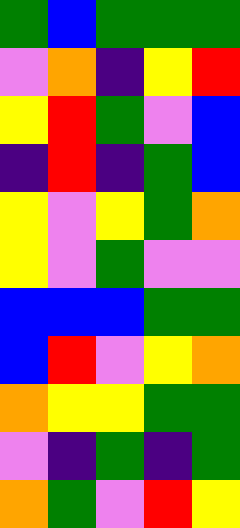[["green", "blue", "green", "green", "green"], ["violet", "orange", "indigo", "yellow", "red"], ["yellow", "red", "green", "violet", "blue"], ["indigo", "red", "indigo", "green", "blue"], ["yellow", "violet", "yellow", "green", "orange"], ["yellow", "violet", "green", "violet", "violet"], ["blue", "blue", "blue", "green", "green"], ["blue", "red", "violet", "yellow", "orange"], ["orange", "yellow", "yellow", "green", "green"], ["violet", "indigo", "green", "indigo", "green"], ["orange", "green", "violet", "red", "yellow"]]